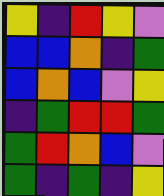[["yellow", "indigo", "red", "yellow", "violet"], ["blue", "blue", "orange", "indigo", "green"], ["blue", "orange", "blue", "violet", "yellow"], ["indigo", "green", "red", "red", "green"], ["green", "red", "orange", "blue", "violet"], ["green", "indigo", "green", "indigo", "yellow"]]